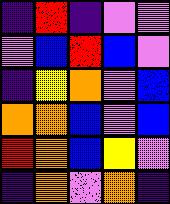[["indigo", "red", "indigo", "violet", "violet"], ["violet", "blue", "red", "blue", "violet"], ["indigo", "yellow", "orange", "violet", "blue"], ["orange", "orange", "blue", "violet", "blue"], ["red", "orange", "blue", "yellow", "violet"], ["indigo", "orange", "violet", "orange", "indigo"]]